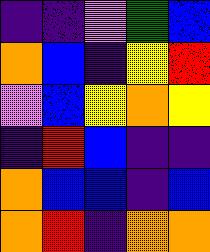[["indigo", "indigo", "violet", "green", "blue"], ["orange", "blue", "indigo", "yellow", "red"], ["violet", "blue", "yellow", "orange", "yellow"], ["indigo", "red", "blue", "indigo", "indigo"], ["orange", "blue", "blue", "indigo", "blue"], ["orange", "red", "indigo", "orange", "orange"]]